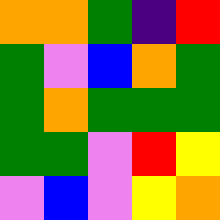[["orange", "orange", "green", "indigo", "red"], ["green", "violet", "blue", "orange", "green"], ["green", "orange", "green", "green", "green"], ["green", "green", "violet", "red", "yellow"], ["violet", "blue", "violet", "yellow", "orange"]]